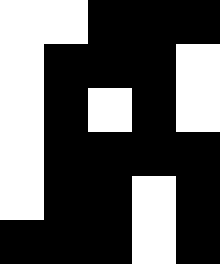[["white", "white", "black", "black", "black"], ["white", "black", "black", "black", "white"], ["white", "black", "white", "black", "white"], ["white", "black", "black", "black", "black"], ["white", "black", "black", "white", "black"], ["black", "black", "black", "white", "black"]]